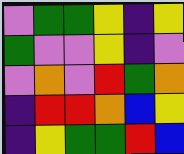[["violet", "green", "green", "yellow", "indigo", "yellow"], ["green", "violet", "violet", "yellow", "indigo", "violet"], ["violet", "orange", "violet", "red", "green", "orange"], ["indigo", "red", "red", "orange", "blue", "yellow"], ["indigo", "yellow", "green", "green", "red", "blue"]]